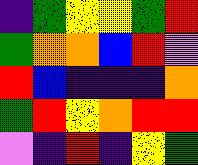[["indigo", "green", "yellow", "yellow", "green", "red"], ["green", "orange", "orange", "blue", "red", "violet"], ["red", "blue", "indigo", "indigo", "indigo", "orange"], ["green", "red", "yellow", "orange", "red", "red"], ["violet", "indigo", "red", "indigo", "yellow", "green"]]